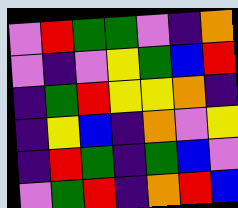[["violet", "red", "green", "green", "violet", "indigo", "orange"], ["violet", "indigo", "violet", "yellow", "green", "blue", "red"], ["indigo", "green", "red", "yellow", "yellow", "orange", "indigo"], ["indigo", "yellow", "blue", "indigo", "orange", "violet", "yellow"], ["indigo", "red", "green", "indigo", "green", "blue", "violet"], ["violet", "green", "red", "indigo", "orange", "red", "blue"]]